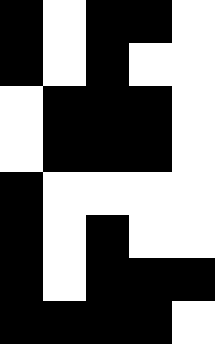[["black", "white", "black", "black", "white"], ["black", "white", "black", "white", "white"], ["white", "black", "black", "black", "white"], ["white", "black", "black", "black", "white"], ["black", "white", "white", "white", "white"], ["black", "white", "black", "white", "white"], ["black", "white", "black", "black", "black"], ["black", "black", "black", "black", "white"]]